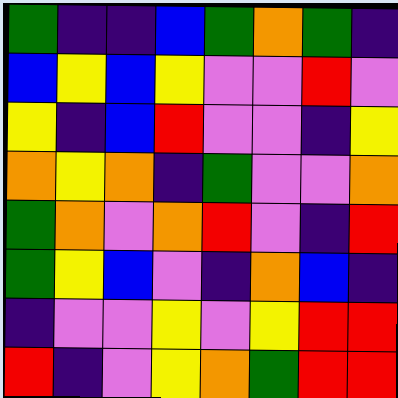[["green", "indigo", "indigo", "blue", "green", "orange", "green", "indigo"], ["blue", "yellow", "blue", "yellow", "violet", "violet", "red", "violet"], ["yellow", "indigo", "blue", "red", "violet", "violet", "indigo", "yellow"], ["orange", "yellow", "orange", "indigo", "green", "violet", "violet", "orange"], ["green", "orange", "violet", "orange", "red", "violet", "indigo", "red"], ["green", "yellow", "blue", "violet", "indigo", "orange", "blue", "indigo"], ["indigo", "violet", "violet", "yellow", "violet", "yellow", "red", "red"], ["red", "indigo", "violet", "yellow", "orange", "green", "red", "red"]]